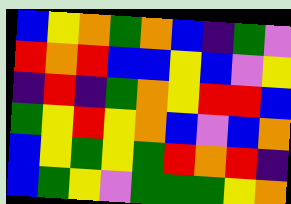[["blue", "yellow", "orange", "green", "orange", "blue", "indigo", "green", "violet"], ["red", "orange", "red", "blue", "blue", "yellow", "blue", "violet", "yellow"], ["indigo", "red", "indigo", "green", "orange", "yellow", "red", "red", "blue"], ["green", "yellow", "red", "yellow", "orange", "blue", "violet", "blue", "orange"], ["blue", "yellow", "green", "yellow", "green", "red", "orange", "red", "indigo"], ["blue", "green", "yellow", "violet", "green", "green", "green", "yellow", "orange"]]